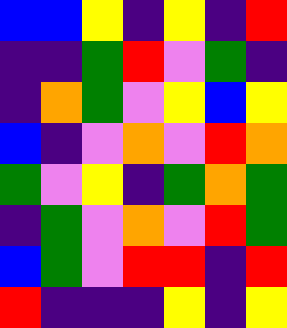[["blue", "blue", "yellow", "indigo", "yellow", "indigo", "red"], ["indigo", "indigo", "green", "red", "violet", "green", "indigo"], ["indigo", "orange", "green", "violet", "yellow", "blue", "yellow"], ["blue", "indigo", "violet", "orange", "violet", "red", "orange"], ["green", "violet", "yellow", "indigo", "green", "orange", "green"], ["indigo", "green", "violet", "orange", "violet", "red", "green"], ["blue", "green", "violet", "red", "red", "indigo", "red"], ["red", "indigo", "indigo", "indigo", "yellow", "indigo", "yellow"]]